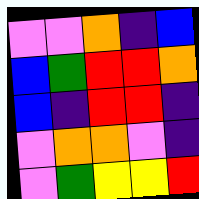[["violet", "violet", "orange", "indigo", "blue"], ["blue", "green", "red", "red", "orange"], ["blue", "indigo", "red", "red", "indigo"], ["violet", "orange", "orange", "violet", "indigo"], ["violet", "green", "yellow", "yellow", "red"]]